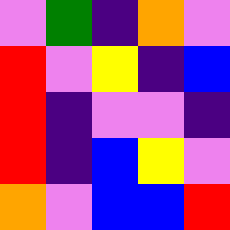[["violet", "green", "indigo", "orange", "violet"], ["red", "violet", "yellow", "indigo", "blue"], ["red", "indigo", "violet", "violet", "indigo"], ["red", "indigo", "blue", "yellow", "violet"], ["orange", "violet", "blue", "blue", "red"]]